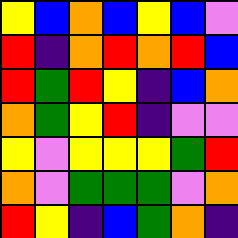[["yellow", "blue", "orange", "blue", "yellow", "blue", "violet"], ["red", "indigo", "orange", "red", "orange", "red", "blue"], ["red", "green", "red", "yellow", "indigo", "blue", "orange"], ["orange", "green", "yellow", "red", "indigo", "violet", "violet"], ["yellow", "violet", "yellow", "yellow", "yellow", "green", "red"], ["orange", "violet", "green", "green", "green", "violet", "orange"], ["red", "yellow", "indigo", "blue", "green", "orange", "indigo"]]